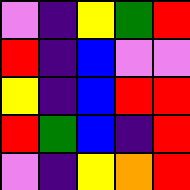[["violet", "indigo", "yellow", "green", "red"], ["red", "indigo", "blue", "violet", "violet"], ["yellow", "indigo", "blue", "red", "red"], ["red", "green", "blue", "indigo", "red"], ["violet", "indigo", "yellow", "orange", "red"]]